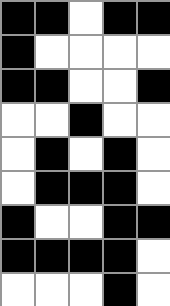[["black", "black", "white", "black", "black"], ["black", "white", "white", "white", "white"], ["black", "black", "white", "white", "black"], ["white", "white", "black", "white", "white"], ["white", "black", "white", "black", "white"], ["white", "black", "black", "black", "white"], ["black", "white", "white", "black", "black"], ["black", "black", "black", "black", "white"], ["white", "white", "white", "black", "white"]]